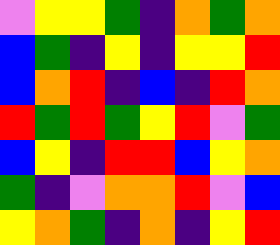[["violet", "yellow", "yellow", "green", "indigo", "orange", "green", "orange"], ["blue", "green", "indigo", "yellow", "indigo", "yellow", "yellow", "red"], ["blue", "orange", "red", "indigo", "blue", "indigo", "red", "orange"], ["red", "green", "red", "green", "yellow", "red", "violet", "green"], ["blue", "yellow", "indigo", "red", "red", "blue", "yellow", "orange"], ["green", "indigo", "violet", "orange", "orange", "red", "violet", "blue"], ["yellow", "orange", "green", "indigo", "orange", "indigo", "yellow", "red"]]